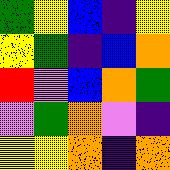[["green", "yellow", "blue", "indigo", "yellow"], ["yellow", "green", "indigo", "blue", "orange"], ["red", "violet", "blue", "orange", "green"], ["violet", "green", "orange", "violet", "indigo"], ["yellow", "yellow", "orange", "indigo", "orange"]]